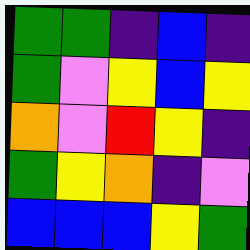[["green", "green", "indigo", "blue", "indigo"], ["green", "violet", "yellow", "blue", "yellow"], ["orange", "violet", "red", "yellow", "indigo"], ["green", "yellow", "orange", "indigo", "violet"], ["blue", "blue", "blue", "yellow", "green"]]